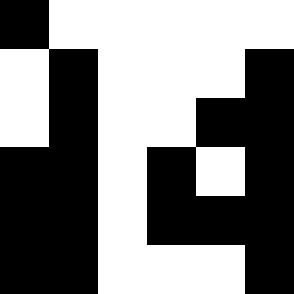[["black", "white", "white", "white", "white", "white"], ["white", "black", "white", "white", "white", "black"], ["white", "black", "white", "white", "black", "black"], ["black", "black", "white", "black", "white", "black"], ["black", "black", "white", "black", "black", "black"], ["black", "black", "white", "white", "white", "black"]]